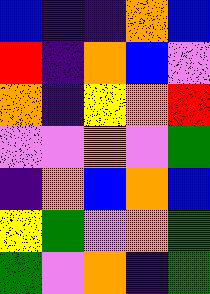[["blue", "indigo", "indigo", "orange", "blue"], ["red", "indigo", "orange", "blue", "violet"], ["orange", "indigo", "yellow", "orange", "red"], ["violet", "violet", "orange", "violet", "green"], ["indigo", "orange", "blue", "orange", "blue"], ["yellow", "green", "violet", "orange", "green"], ["green", "violet", "orange", "indigo", "green"]]